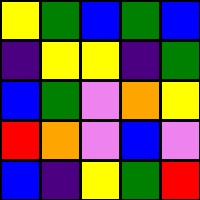[["yellow", "green", "blue", "green", "blue"], ["indigo", "yellow", "yellow", "indigo", "green"], ["blue", "green", "violet", "orange", "yellow"], ["red", "orange", "violet", "blue", "violet"], ["blue", "indigo", "yellow", "green", "red"]]